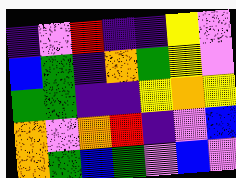[["indigo", "violet", "red", "indigo", "indigo", "yellow", "violet"], ["blue", "green", "indigo", "orange", "green", "yellow", "violet"], ["green", "green", "indigo", "indigo", "yellow", "orange", "yellow"], ["orange", "violet", "orange", "red", "indigo", "violet", "blue"], ["orange", "green", "blue", "green", "violet", "blue", "violet"]]